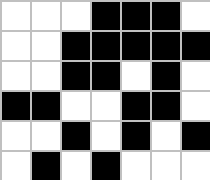[["white", "white", "white", "black", "black", "black", "white"], ["white", "white", "black", "black", "black", "black", "black"], ["white", "white", "black", "black", "white", "black", "white"], ["black", "black", "white", "white", "black", "black", "white"], ["white", "white", "black", "white", "black", "white", "black"], ["white", "black", "white", "black", "white", "white", "white"]]